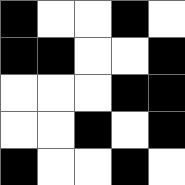[["black", "white", "white", "black", "white"], ["black", "black", "white", "white", "black"], ["white", "white", "white", "black", "black"], ["white", "white", "black", "white", "black"], ["black", "white", "white", "black", "white"]]